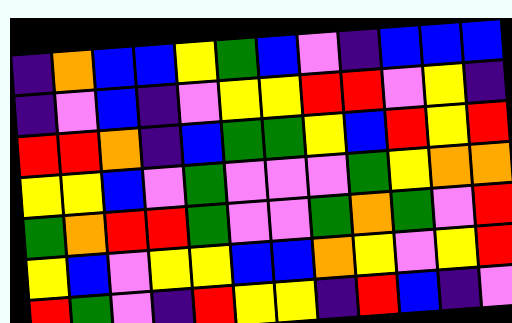[["indigo", "orange", "blue", "blue", "yellow", "green", "blue", "violet", "indigo", "blue", "blue", "blue"], ["indigo", "violet", "blue", "indigo", "violet", "yellow", "yellow", "red", "red", "violet", "yellow", "indigo"], ["red", "red", "orange", "indigo", "blue", "green", "green", "yellow", "blue", "red", "yellow", "red"], ["yellow", "yellow", "blue", "violet", "green", "violet", "violet", "violet", "green", "yellow", "orange", "orange"], ["green", "orange", "red", "red", "green", "violet", "violet", "green", "orange", "green", "violet", "red"], ["yellow", "blue", "violet", "yellow", "yellow", "blue", "blue", "orange", "yellow", "violet", "yellow", "red"], ["red", "green", "violet", "indigo", "red", "yellow", "yellow", "indigo", "red", "blue", "indigo", "violet"]]